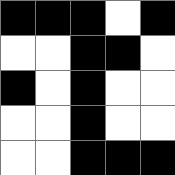[["black", "black", "black", "white", "black"], ["white", "white", "black", "black", "white"], ["black", "white", "black", "white", "white"], ["white", "white", "black", "white", "white"], ["white", "white", "black", "black", "black"]]